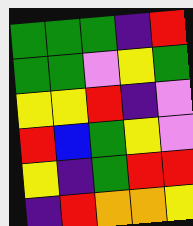[["green", "green", "green", "indigo", "red"], ["green", "green", "violet", "yellow", "green"], ["yellow", "yellow", "red", "indigo", "violet"], ["red", "blue", "green", "yellow", "violet"], ["yellow", "indigo", "green", "red", "red"], ["indigo", "red", "orange", "orange", "yellow"]]